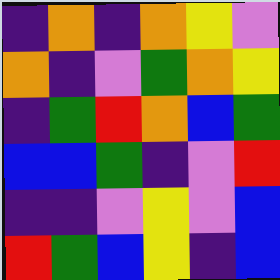[["indigo", "orange", "indigo", "orange", "yellow", "violet"], ["orange", "indigo", "violet", "green", "orange", "yellow"], ["indigo", "green", "red", "orange", "blue", "green"], ["blue", "blue", "green", "indigo", "violet", "red"], ["indigo", "indigo", "violet", "yellow", "violet", "blue"], ["red", "green", "blue", "yellow", "indigo", "blue"]]